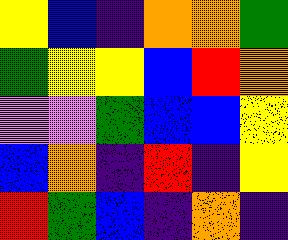[["yellow", "blue", "indigo", "orange", "orange", "green"], ["green", "yellow", "yellow", "blue", "red", "orange"], ["violet", "violet", "green", "blue", "blue", "yellow"], ["blue", "orange", "indigo", "red", "indigo", "yellow"], ["red", "green", "blue", "indigo", "orange", "indigo"]]